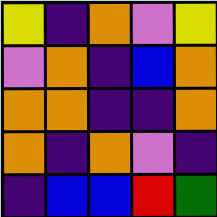[["yellow", "indigo", "orange", "violet", "yellow"], ["violet", "orange", "indigo", "blue", "orange"], ["orange", "orange", "indigo", "indigo", "orange"], ["orange", "indigo", "orange", "violet", "indigo"], ["indigo", "blue", "blue", "red", "green"]]